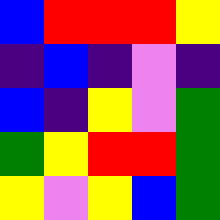[["blue", "red", "red", "red", "yellow"], ["indigo", "blue", "indigo", "violet", "indigo"], ["blue", "indigo", "yellow", "violet", "green"], ["green", "yellow", "red", "red", "green"], ["yellow", "violet", "yellow", "blue", "green"]]